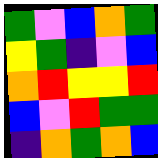[["green", "violet", "blue", "orange", "green"], ["yellow", "green", "indigo", "violet", "blue"], ["orange", "red", "yellow", "yellow", "red"], ["blue", "violet", "red", "green", "green"], ["indigo", "orange", "green", "orange", "blue"]]